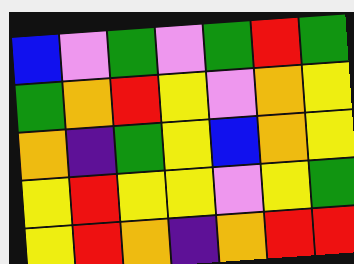[["blue", "violet", "green", "violet", "green", "red", "green"], ["green", "orange", "red", "yellow", "violet", "orange", "yellow"], ["orange", "indigo", "green", "yellow", "blue", "orange", "yellow"], ["yellow", "red", "yellow", "yellow", "violet", "yellow", "green"], ["yellow", "red", "orange", "indigo", "orange", "red", "red"]]